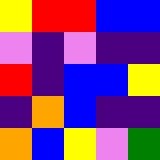[["yellow", "red", "red", "blue", "blue"], ["violet", "indigo", "violet", "indigo", "indigo"], ["red", "indigo", "blue", "blue", "yellow"], ["indigo", "orange", "blue", "indigo", "indigo"], ["orange", "blue", "yellow", "violet", "green"]]